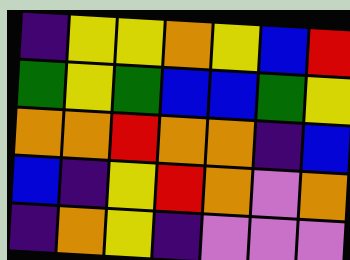[["indigo", "yellow", "yellow", "orange", "yellow", "blue", "red"], ["green", "yellow", "green", "blue", "blue", "green", "yellow"], ["orange", "orange", "red", "orange", "orange", "indigo", "blue"], ["blue", "indigo", "yellow", "red", "orange", "violet", "orange"], ["indigo", "orange", "yellow", "indigo", "violet", "violet", "violet"]]